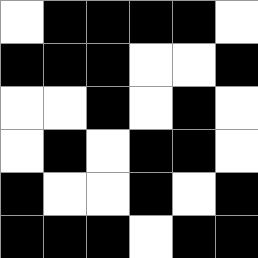[["white", "black", "black", "black", "black", "white"], ["black", "black", "black", "white", "white", "black"], ["white", "white", "black", "white", "black", "white"], ["white", "black", "white", "black", "black", "white"], ["black", "white", "white", "black", "white", "black"], ["black", "black", "black", "white", "black", "black"]]